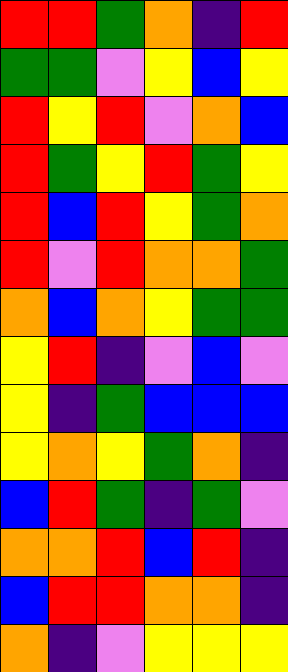[["red", "red", "green", "orange", "indigo", "red"], ["green", "green", "violet", "yellow", "blue", "yellow"], ["red", "yellow", "red", "violet", "orange", "blue"], ["red", "green", "yellow", "red", "green", "yellow"], ["red", "blue", "red", "yellow", "green", "orange"], ["red", "violet", "red", "orange", "orange", "green"], ["orange", "blue", "orange", "yellow", "green", "green"], ["yellow", "red", "indigo", "violet", "blue", "violet"], ["yellow", "indigo", "green", "blue", "blue", "blue"], ["yellow", "orange", "yellow", "green", "orange", "indigo"], ["blue", "red", "green", "indigo", "green", "violet"], ["orange", "orange", "red", "blue", "red", "indigo"], ["blue", "red", "red", "orange", "orange", "indigo"], ["orange", "indigo", "violet", "yellow", "yellow", "yellow"]]